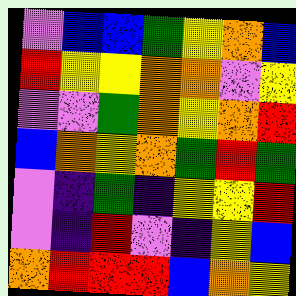[["violet", "blue", "blue", "green", "yellow", "orange", "blue"], ["red", "yellow", "yellow", "orange", "orange", "violet", "yellow"], ["violet", "violet", "green", "orange", "yellow", "orange", "red"], ["blue", "orange", "yellow", "orange", "green", "red", "green"], ["violet", "indigo", "green", "indigo", "yellow", "yellow", "red"], ["violet", "indigo", "red", "violet", "indigo", "yellow", "blue"], ["orange", "red", "red", "red", "blue", "orange", "yellow"]]